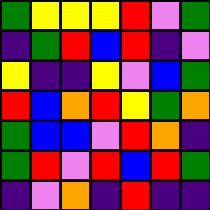[["green", "yellow", "yellow", "yellow", "red", "violet", "green"], ["indigo", "green", "red", "blue", "red", "indigo", "violet"], ["yellow", "indigo", "indigo", "yellow", "violet", "blue", "green"], ["red", "blue", "orange", "red", "yellow", "green", "orange"], ["green", "blue", "blue", "violet", "red", "orange", "indigo"], ["green", "red", "violet", "red", "blue", "red", "green"], ["indigo", "violet", "orange", "indigo", "red", "indigo", "indigo"]]